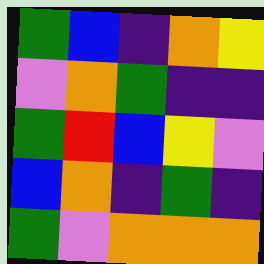[["green", "blue", "indigo", "orange", "yellow"], ["violet", "orange", "green", "indigo", "indigo"], ["green", "red", "blue", "yellow", "violet"], ["blue", "orange", "indigo", "green", "indigo"], ["green", "violet", "orange", "orange", "orange"]]